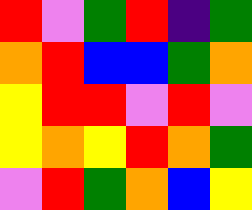[["red", "violet", "green", "red", "indigo", "green"], ["orange", "red", "blue", "blue", "green", "orange"], ["yellow", "red", "red", "violet", "red", "violet"], ["yellow", "orange", "yellow", "red", "orange", "green"], ["violet", "red", "green", "orange", "blue", "yellow"]]